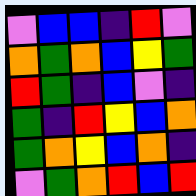[["violet", "blue", "blue", "indigo", "red", "violet"], ["orange", "green", "orange", "blue", "yellow", "green"], ["red", "green", "indigo", "blue", "violet", "indigo"], ["green", "indigo", "red", "yellow", "blue", "orange"], ["green", "orange", "yellow", "blue", "orange", "indigo"], ["violet", "green", "orange", "red", "blue", "red"]]